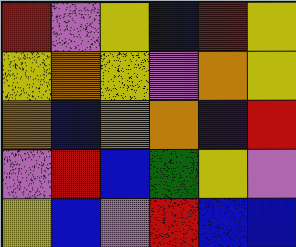[["red", "violet", "yellow", "blue", "red", "yellow"], ["yellow", "orange", "yellow", "violet", "orange", "yellow"], ["orange", "blue", "orange", "orange", "indigo", "red"], ["violet", "red", "blue", "green", "yellow", "violet"], ["yellow", "blue", "violet", "red", "blue", "blue"]]